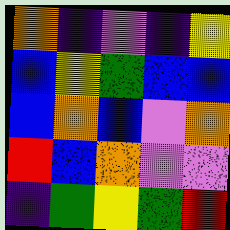[["orange", "indigo", "violet", "indigo", "yellow"], ["blue", "yellow", "green", "blue", "blue"], ["blue", "orange", "blue", "violet", "orange"], ["red", "blue", "orange", "violet", "violet"], ["indigo", "green", "yellow", "green", "red"]]